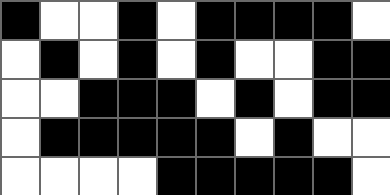[["black", "white", "white", "black", "white", "black", "black", "black", "black", "white"], ["white", "black", "white", "black", "white", "black", "white", "white", "black", "black"], ["white", "white", "black", "black", "black", "white", "black", "white", "black", "black"], ["white", "black", "black", "black", "black", "black", "white", "black", "white", "white"], ["white", "white", "white", "white", "black", "black", "black", "black", "black", "white"]]